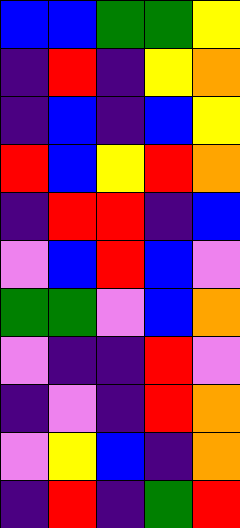[["blue", "blue", "green", "green", "yellow"], ["indigo", "red", "indigo", "yellow", "orange"], ["indigo", "blue", "indigo", "blue", "yellow"], ["red", "blue", "yellow", "red", "orange"], ["indigo", "red", "red", "indigo", "blue"], ["violet", "blue", "red", "blue", "violet"], ["green", "green", "violet", "blue", "orange"], ["violet", "indigo", "indigo", "red", "violet"], ["indigo", "violet", "indigo", "red", "orange"], ["violet", "yellow", "blue", "indigo", "orange"], ["indigo", "red", "indigo", "green", "red"]]